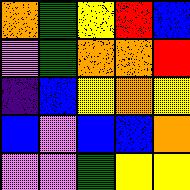[["orange", "green", "yellow", "red", "blue"], ["violet", "green", "orange", "orange", "red"], ["indigo", "blue", "yellow", "orange", "yellow"], ["blue", "violet", "blue", "blue", "orange"], ["violet", "violet", "green", "yellow", "yellow"]]